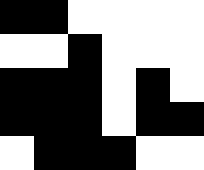[["black", "black", "white", "white", "white", "white"], ["white", "white", "black", "white", "white", "white"], ["black", "black", "black", "white", "black", "white"], ["black", "black", "black", "white", "black", "black"], ["white", "black", "black", "black", "white", "white"]]